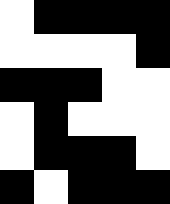[["white", "black", "black", "black", "black"], ["white", "white", "white", "white", "black"], ["black", "black", "black", "white", "white"], ["white", "black", "white", "white", "white"], ["white", "black", "black", "black", "white"], ["black", "white", "black", "black", "black"]]